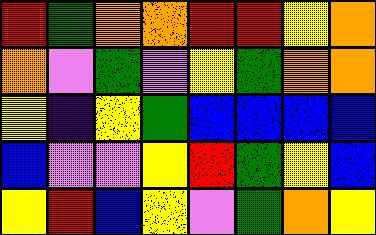[["red", "green", "orange", "orange", "red", "red", "yellow", "orange"], ["orange", "violet", "green", "violet", "yellow", "green", "orange", "orange"], ["yellow", "indigo", "yellow", "green", "blue", "blue", "blue", "blue"], ["blue", "violet", "violet", "yellow", "red", "green", "yellow", "blue"], ["yellow", "red", "blue", "yellow", "violet", "green", "orange", "yellow"]]